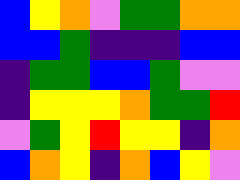[["blue", "yellow", "orange", "violet", "green", "green", "orange", "orange"], ["blue", "blue", "green", "indigo", "indigo", "indigo", "blue", "blue"], ["indigo", "green", "green", "blue", "blue", "green", "violet", "violet"], ["indigo", "yellow", "yellow", "yellow", "orange", "green", "green", "red"], ["violet", "green", "yellow", "red", "yellow", "yellow", "indigo", "orange"], ["blue", "orange", "yellow", "indigo", "orange", "blue", "yellow", "violet"]]